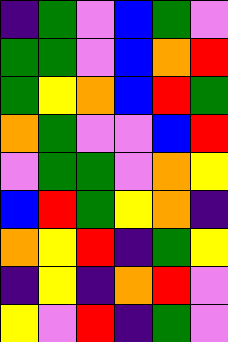[["indigo", "green", "violet", "blue", "green", "violet"], ["green", "green", "violet", "blue", "orange", "red"], ["green", "yellow", "orange", "blue", "red", "green"], ["orange", "green", "violet", "violet", "blue", "red"], ["violet", "green", "green", "violet", "orange", "yellow"], ["blue", "red", "green", "yellow", "orange", "indigo"], ["orange", "yellow", "red", "indigo", "green", "yellow"], ["indigo", "yellow", "indigo", "orange", "red", "violet"], ["yellow", "violet", "red", "indigo", "green", "violet"]]